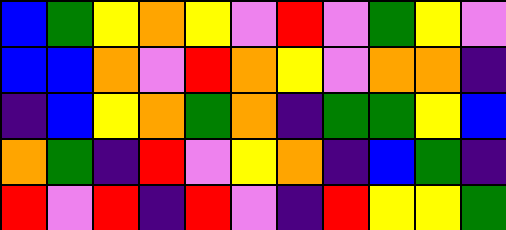[["blue", "green", "yellow", "orange", "yellow", "violet", "red", "violet", "green", "yellow", "violet"], ["blue", "blue", "orange", "violet", "red", "orange", "yellow", "violet", "orange", "orange", "indigo"], ["indigo", "blue", "yellow", "orange", "green", "orange", "indigo", "green", "green", "yellow", "blue"], ["orange", "green", "indigo", "red", "violet", "yellow", "orange", "indigo", "blue", "green", "indigo"], ["red", "violet", "red", "indigo", "red", "violet", "indigo", "red", "yellow", "yellow", "green"]]